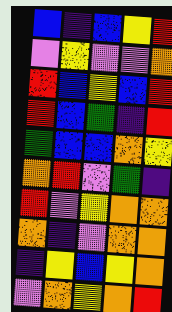[["blue", "indigo", "blue", "yellow", "red"], ["violet", "yellow", "violet", "violet", "orange"], ["red", "blue", "yellow", "blue", "red"], ["red", "blue", "green", "indigo", "red"], ["green", "blue", "blue", "orange", "yellow"], ["orange", "red", "violet", "green", "indigo"], ["red", "violet", "yellow", "orange", "orange"], ["orange", "indigo", "violet", "orange", "orange"], ["indigo", "yellow", "blue", "yellow", "orange"], ["violet", "orange", "yellow", "orange", "red"]]